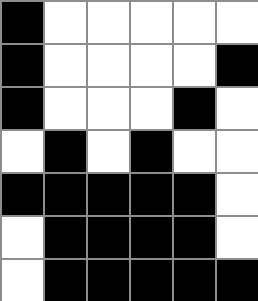[["black", "white", "white", "white", "white", "white"], ["black", "white", "white", "white", "white", "black"], ["black", "white", "white", "white", "black", "white"], ["white", "black", "white", "black", "white", "white"], ["black", "black", "black", "black", "black", "white"], ["white", "black", "black", "black", "black", "white"], ["white", "black", "black", "black", "black", "black"]]